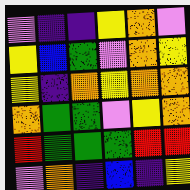[["violet", "indigo", "indigo", "yellow", "orange", "violet"], ["yellow", "blue", "green", "violet", "orange", "yellow"], ["yellow", "indigo", "orange", "yellow", "orange", "orange"], ["orange", "green", "green", "violet", "yellow", "orange"], ["red", "green", "green", "green", "red", "red"], ["violet", "orange", "indigo", "blue", "indigo", "yellow"]]